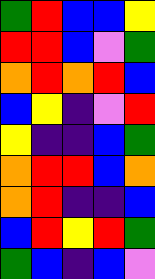[["green", "red", "blue", "blue", "yellow"], ["red", "red", "blue", "violet", "green"], ["orange", "red", "orange", "red", "blue"], ["blue", "yellow", "indigo", "violet", "red"], ["yellow", "indigo", "indigo", "blue", "green"], ["orange", "red", "red", "blue", "orange"], ["orange", "red", "indigo", "indigo", "blue"], ["blue", "red", "yellow", "red", "green"], ["green", "blue", "indigo", "blue", "violet"]]